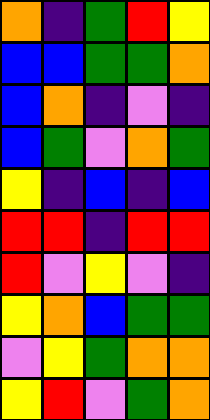[["orange", "indigo", "green", "red", "yellow"], ["blue", "blue", "green", "green", "orange"], ["blue", "orange", "indigo", "violet", "indigo"], ["blue", "green", "violet", "orange", "green"], ["yellow", "indigo", "blue", "indigo", "blue"], ["red", "red", "indigo", "red", "red"], ["red", "violet", "yellow", "violet", "indigo"], ["yellow", "orange", "blue", "green", "green"], ["violet", "yellow", "green", "orange", "orange"], ["yellow", "red", "violet", "green", "orange"]]